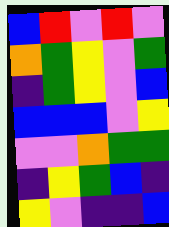[["blue", "red", "violet", "red", "violet"], ["orange", "green", "yellow", "violet", "green"], ["indigo", "green", "yellow", "violet", "blue"], ["blue", "blue", "blue", "violet", "yellow"], ["violet", "violet", "orange", "green", "green"], ["indigo", "yellow", "green", "blue", "indigo"], ["yellow", "violet", "indigo", "indigo", "blue"]]